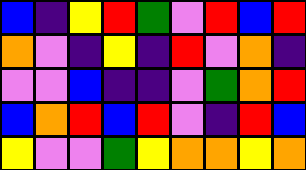[["blue", "indigo", "yellow", "red", "green", "violet", "red", "blue", "red"], ["orange", "violet", "indigo", "yellow", "indigo", "red", "violet", "orange", "indigo"], ["violet", "violet", "blue", "indigo", "indigo", "violet", "green", "orange", "red"], ["blue", "orange", "red", "blue", "red", "violet", "indigo", "red", "blue"], ["yellow", "violet", "violet", "green", "yellow", "orange", "orange", "yellow", "orange"]]